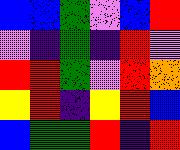[["blue", "blue", "green", "violet", "blue", "red"], ["violet", "indigo", "green", "indigo", "red", "violet"], ["red", "red", "green", "violet", "red", "orange"], ["yellow", "red", "indigo", "yellow", "red", "blue"], ["blue", "green", "green", "red", "indigo", "red"]]